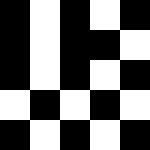[["black", "white", "black", "white", "black"], ["black", "white", "black", "black", "white"], ["black", "white", "black", "white", "black"], ["white", "black", "white", "black", "white"], ["black", "white", "black", "white", "black"]]